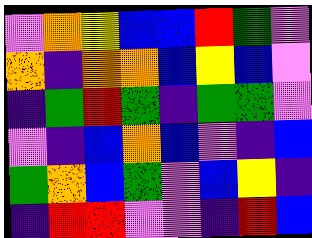[["violet", "orange", "yellow", "blue", "blue", "red", "green", "violet"], ["orange", "indigo", "orange", "orange", "blue", "yellow", "blue", "violet"], ["indigo", "green", "red", "green", "indigo", "green", "green", "violet"], ["violet", "indigo", "blue", "orange", "blue", "violet", "indigo", "blue"], ["green", "orange", "blue", "green", "violet", "blue", "yellow", "indigo"], ["indigo", "red", "red", "violet", "violet", "indigo", "red", "blue"]]